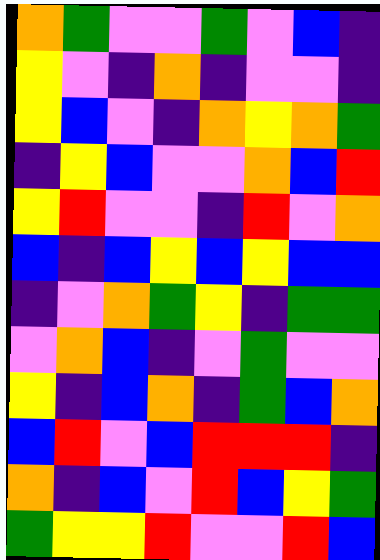[["orange", "green", "violet", "violet", "green", "violet", "blue", "indigo"], ["yellow", "violet", "indigo", "orange", "indigo", "violet", "violet", "indigo"], ["yellow", "blue", "violet", "indigo", "orange", "yellow", "orange", "green"], ["indigo", "yellow", "blue", "violet", "violet", "orange", "blue", "red"], ["yellow", "red", "violet", "violet", "indigo", "red", "violet", "orange"], ["blue", "indigo", "blue", "yellow", "blue", "yellow", "blue", "blue"], ["indigo", "violet", "orange", "green", "yellow", "indigo", "green", "green"], ["violet", "orange", "blue", "indigo", "violet", "green", "violet", "violet"], ["yellow", "indigo", "blue", "orange", "indigo", "green", "blue", "orange"], ["blue", "red", "violet", "blue", "red", "red", "red", "indigo"], ["orange", "indigo", "blue", "violet", "red", "blue", "yellow", "green"], ["green", "yellow", "yellow", "red", "violet", "violet", "red", "blue"]]